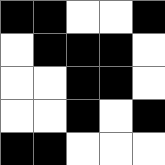[["black", "black", "white", "white", "black"], ["white", "black", "black", "black", "white"], ["white", "white", "black", "black", "white"], ["white", "white", "black", "white", "black"], ["black", "black", "white", "white", "white"]]